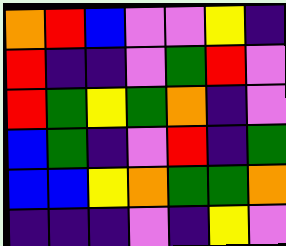[["orange", "red", "blue", "violet", "violet", "yellow", "indigo"], ["red", "indigo", "indigo", "violet", "green", "red", "violet"], ["red", "green", "yellow", "green", "orange", "indigo", "violet"], ["blue", "green", "indigo", "violet", "red", "indigo", "green"], ["blue", "blue", "yellow", "orange", "green", "green", "orange"], ["indigo", "indigo", "indigo", "violet", "indigo", "yellow", "violet"]]